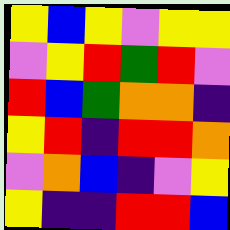[["yellow", "blue", "yellow", "violet", "yellow", "yellow"], ["violet", "yellow", "red", "green", "red", "violet"], ["red", "blue", "green", "orange", "orange", "indigo"], ["yellow", "red", "indigo", "red", "red", "orange"], ["violet", "orange", "blue", "indigo", "violet", "yellow"], ["yellow", "indigo", "indigo", "red", "red", "blue"]]